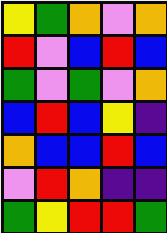[["yellow", "green", "orange", "violet", "orange"], ["red", "violet", "blue", "red", "blue"], ["green", "violet", "green", "violet", "orange"], ["blue", "red", "blue", "yellow", "indigo"], ["orange", "blue", "blue", "red", "blue"], ["violet", "red", "orange", "indigo", "indigo"], ["green", "yellow", "red", "red", "green"]]